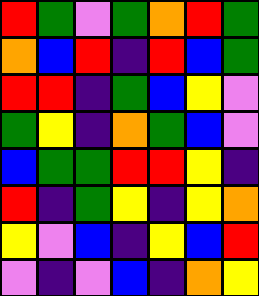[["red", "green", "violet", "green", "orange", "red", "green"], ["orange", "blue", "red", "indigo", "red", "blue", "green"], ["red", "red", "indigo", "green", "blue", "yellow", "violet"], ["green", "yellow", "indigo", "orange", "green", "blue", "violet"], ["blue", "green", "green", "red", "red", "yellow", "indigo"], ["red", "indigo", "green", "yellow", "indigo", "yellow", "orange"], ["yellow", "violet", "blue", "indigo", "yellow", "blue", "red"], ["violet", "indigo", "violet", "blue", "indigo", "orange", "yellow"]]